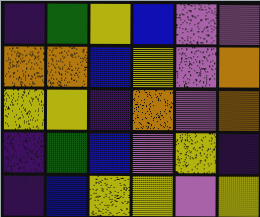[["indigo", "green", "yellow", "blue", "violet", "violet"], ["orange", "orange", "blue", "yellow", "violet", "orange"], ["yellow", "yellow", "indigo", "orange", "violet", "orange"], ["indigo", "green", "blue", "violet", "yellow", "indigo"], ["indigo", "blue", "yellow", "yellow", "violet", "yellow"]]